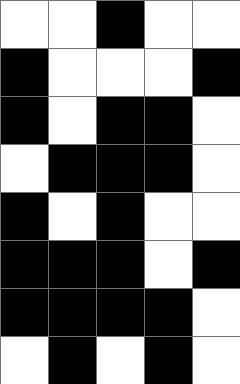[["white", "white", "black", "white", "white"], ["black", "white", "white", "white", "black"], ["black", "white", "black", "black", "white"], ["white", "black", "black", "black", "white"], ["black", "white", "black", "white", "white"], ["black", "black", "black", "white", "black"], ["black", "black", "black", "black", "white"], ["white", "black", "white", "black", "white"]]